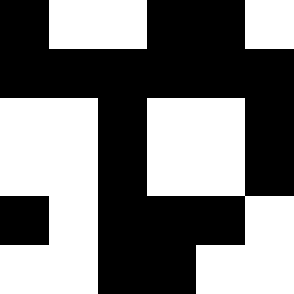[["black", "white", "white", "black", "black", "white"], ["black", "black", "black", "black", "black", "black"], ["white", "white", "black", "white", "white", "black"], ["white", "white", "black", "white", "white", "black"], ["black", "white", "black", "black", "black", "white"], ["white", "white", "black", "black", "white", "white"]]